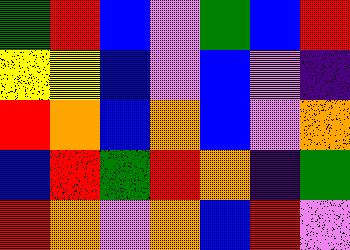[["green", "red", "blue", "violet", "green", "blue", "red"], ["yellow", "yellow", "blue", "violet", "blue", "violet", "indigo"], ["red", "orange", "blue", "orange", "blue", "violet", "orange"], ["blue", "red", "green", "red", "orange", "indigo", "green"], ["red", "orange", "violet", "orange", "blue", "red", "violet"]]